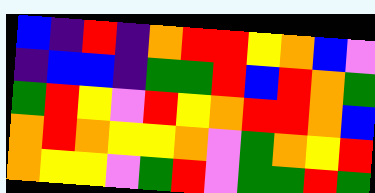[["blue", "indigo", "red", "indigo", "orange", "red", "red", "yellow", "orange", "blue", "violet"], ["indigo", "blue", "blue", "indigo", "green", "green", "red", "blue", "red", "orange", "green"], ["green", "red", "yellow", "violet", "red", "yellow", "orange", "red", "red", "orange", "blue"], ["orange", "red", "orange", "yellow", "yellow", "orange", "violet", "green", "orange", "yellow", "red"], ["orange", "yellow", "yellow", "violet", "green", "red", "violet", "green", "green", "red", "green"]]